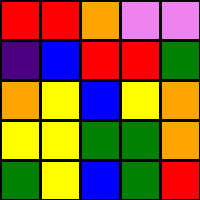[["red", "red", "orange", "violet", "violet"], ["indigo", "blue", "red", "red", "green"], ["orange", "yellow", "blue", "yellow", "orange"], ["yellow", "yellow", "green", "green", "orange"], ["green", "yellow", "blue", "green", "red"]]